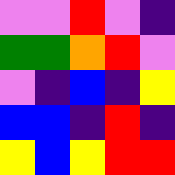[["violet", "violet", "red", "violet", "indigo"], ["green", "green", "orange", "red", "violet"], ["violet", "indigo", "blue", "indigo", "yellow"], ["blue", "blue", "indigo", "red", "indigo"], ["yellow", "blue", "yellow", "red", "red"]]